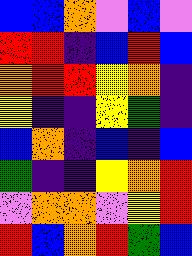[["blue", "blue", "orange", "violet", "blue", "violet"], ["red", "red", "indigo", "blue", "red", "blue"], ["orange", "red", "red", "yellow", "orange", "indigo"], ["yellow", "indigo", "indigo", "yellow", "green", "indigo"], ["blue", "orange", "indigo", "blue", "indigo", "blue"], ["green", "indigo", "indigo", "yellow", "orange", "red"], ["violet", "orange", "orange", "violet", "yellow", "red"], ["red", "blue", "orange", "red", "green", "blue"]]